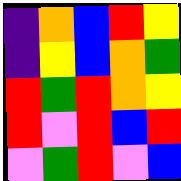[["indigo", "orange", "blue", "red", "yellow"], ["indigo", "yellow", "blue", "orange", "green"], ["red", "green", "red", "orange", "yellow"], ["red", "violet", "red", "blue", "red"], ["violet", "green", "red", "violet", "blue"]]